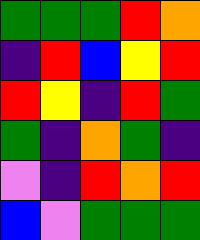[["green", "green", "green", "red", "orange"], ["indigo", "red", "blue", "yellow", "red"], ["red", "yellow", "indigo", "red", "green"], ["green", "indigo", "orange", "green", "indigo"], ["violet", "indigo", "red", "orange", "red"], ["blue", "violet", "green", "green", "green"]]